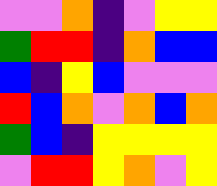[["violet", "violet", "orange", "indigo", "violet", "yellow", "yellow"], ["green", "red", "red", "indigo", "orange", "blue", "blue"], ["blue", "indigo", "yellow", "blue", "violet", "violet", "violet"], ["red", "blue", "orange", "violet", "orange", "blue", "orange"], ["green", "blue", "indigo", "yellow", "yellow", "yellow", "yellow"], ["violet", "red", "red", "yellow", "orange", "violet", "yellow"]]